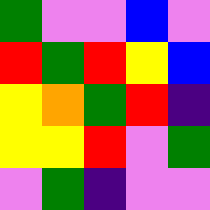[["green", "violet", "violet", "blue", "violet"], ["red", "green", "red", "yellow", "blue"], ["yellow", "orange", "green", "red", "indigo"], ["yellow", "yellow", "red", "violet", "green"], ["violet", "green", "indigo", "violet", "violet"]]